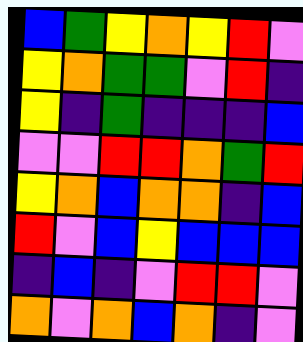[["blue", "green", "yellow", "orange", "yellow", "red", "violet"], ["yellow", "orange", "green", "green", "violet", "red", "indigo"], ["yellow", "indigo", "green", "indigo", "indigo", "indigo", "blue"], ["violet", "violet", "red", "red", "orange", "green", "red"], ["yellow", "orange", "blue", "orange", "orange", "indigo", "blue"], ["red", "violet", "blue", "yellow", "blue", "blue", "blue"], ["indigo", "blue", "indigo", "violet", "red", "red", "violet"], ["orange", "violet", "orange", "blue", "orange", "indigo", "violet"]]